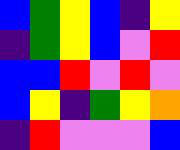[["blue", "green", "yellow", "blue", "indigo", "yellow"], ["indigo", "green", "yellow", "blue", "violet", "red"], ["blue", "blue", "red", "violet", "red", "violet"], ["blue", "yellow", "indigo", "green", "yellow", "orange"], ["indigo", "red", "violet", "violet", "violet", "blue"]]